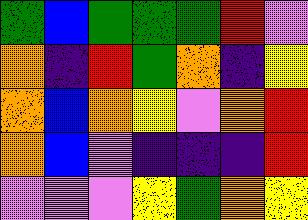[["green", "blue", "green", "green", "green", "red", "violet"], ["orange", "indigo", "red", "green", "orange", "indigo", "yellow"], ["orange", "blue", "orange", "yellow", "violet", "orange", "red"], ["orange", "blue", "violet", "indigo", "indigo", "indigo", "red"], ["violet", "violet", "violet", "yellow", "green", "orange", "yellow"]]